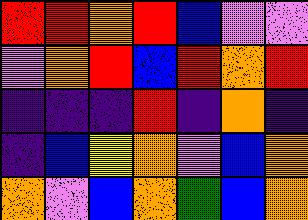[["red", "red", "orange", "red", "blue", "violet", "violet"], ["violet", "orange", "red", "blue", "red", "orange", "red"], ["indigo", "indigo", "indigo", "red", "indigo", "orange", "indigo"], ["indigo", "blue", "yellow", "orange", "violet", "blue", "orange"], ["orange", "violet", "blue", "orange", "green", "blue", "orange"]]